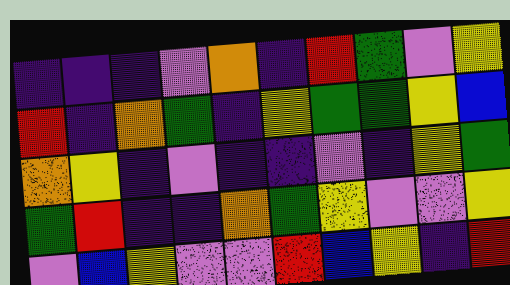[["indigo", "indigo", "indigo", "violet", "orange", "indigo", "red", "green", "violet", "yellow"], ["red", "indigo", "orange", "green", "indigo", "yellow", "green", "green", "yellow", "blue"], ["orange", "yellow", "indigo", "violet", "indigo", "indigo", "violet", "indigo", "yellow", "green"], ["green", "red", "indigo", "indigo", "orange", "green", "yellow", "violet", "violet", "yellow"], ["violet", "blue", "yellow", "violet", "violet", "red", "blue", "yellow", "indigo", "red"]]